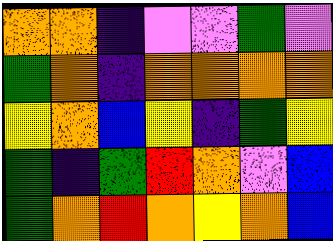[["orange", "orange", "indigo", "violet", "violet", "green", "violet"], ["green", "orange", "indigo", "orange", "orange", "orange", "orange"], ["yellow", "orange", "blue", "yellow", "indigo", "green", "yellow"], ["green", "indigo", "green", "red", "orange", "violet", "blue"], ["green", "orange", "red", "orange", "yellow", "orange", "blue"]]